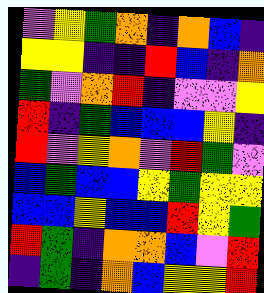[["violet", "yellow", "green", "orange", "indigo", "orange", "blue", "indigo"], ["yellow", "yellow", "indigo", "indigo", "red", "blue", "indigo", "orange"], ["green", "violet", "orange", "red", "indigo", "violet", "violet", "yellow"], ["red", "indigo", "green", "blue", "blue", "blue", "yellow", "indigo"], ["red", "violet", "yellow", "orange", "violet", "red", "green", "violet"], ["blue", "green", "blue", "blue", "yellow", "green", "yellow", "yellow"], ["blue", "blue", "yellow", "blue", "blue", "red", "yellow", "green"], ["red", "green", "indigo", "orange", "orange", "blue", "violet", "red"], ["indigo", "green", "indigo", "orange", "blue", "yellow", "yellow", "red"]]